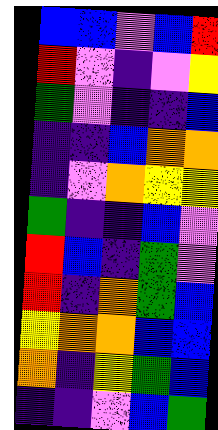[["blue", "blue", "violet", "blue", "red"], ["red", "violet", "indigo", "violet", "yellow"], ["green", "violet", "indigo", "indigo", "blue"], ["indigo", "indigo", "blue", "orange", "orange"], ["indigo", "violet", "orange", "yellow", "yellow"], ["green", "indigo", "indigo", "blue", "violet"], ["red", "blue", "indigo", "green", "violet"], ["red", "indigo", "orange", "green", "blue"], ["yellow", "orange", "orange", "blue", "blue"], ["orange", "indigo", "yellow", "green", "blue"], ["indigo", "indigo", "violet", "blue", "green"]]